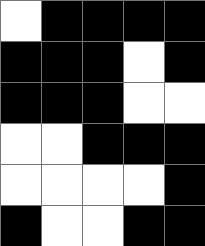[["white", "black", "black", "black", "black"], ["black", "black", "black", "white", "black"], ["black", "black", "black", "white", "white"], ["white", "white", "black", "black", "black"], ["white", "white", "white", "white", "black"], ["black", "white", "white", "black", "black"]]